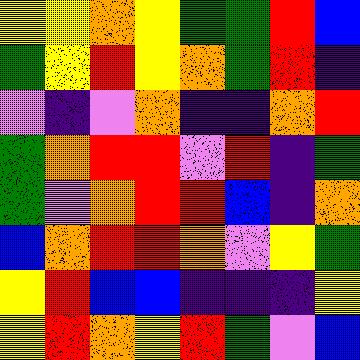[["yellow", "yellow", "orange", "yellow", "green", "green", "red", "blue"], ["green", "yellow", "red", "yellow", "orange", "green", "red", "indigo"], ["violet", "indigo", "violet", "orange", "indigo", "indigo", "orange", "red"], ["green", "orange", "red", "red", "violet", "red", "indigo", "green"], ["green", "violet", "orange", "red", "red", "blue", "indigo", "orange"], ["blue", "orange", "red", "red", "orange", "violet", "yellow", "green"], ["yellow", "red", "blue", "blue", "indigo", "indigo", "indigo", "yellow"], ["yellow", "red", "orange", "yellow", "red", "green", "violet", "blue"]]